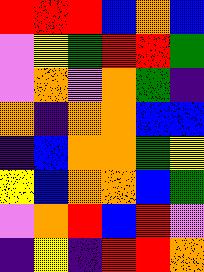[["red", "red", "red", "blue", "orange", "blue"], ["violet", "yellow", "green", "red", "red", "green"], ["violet", "orange", "violet", "orange", "green", "indigo"], ["orange", "indigo", "orange", "orange", "blue", "blue"], ["indigo", "blue", "orange", "orange", "green", "yellow"], ["yellow", "blue", "orange", "orange", "blue", "green"], ["violet", "orange", "red", "blue", "red", "violet"], ["indigo", "yellow", "indigo", "red", "red", "orange"]]